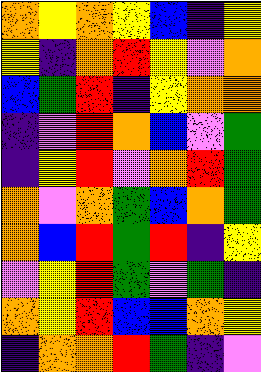[["orange", "yellow", "orange", "yellow", "blue", "indigo", "yellow"], ["yellow", "indigo", "orange", "red", "yellow", "violet", "orange"], ["blue", "green", "red", "indigo", "yellow", "orange", "orange"], ["indigo", "violet", "red", "orange", "blue", "violet", "green"], ["indigo", "yellow", "red", "violet", "orange", "red", "green"], ["orange", "violet", "orange", "green", "blue", "orange", "green"], ["orange", "blue", "red", "green", "red", "indigo", "yellow"], ["violet", "yellow", "red", "green", "violet", "green", "indigo"], ["orange", "yellow", "red", "blue", "blue", "orange", "yellow"], ["indigo", "orange", "orange", "red", "green", "indigo", "violet"]]